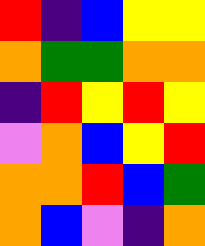[["red", "indigo", "blue", "yellow", "yellow"], ["orange", "green", "green", "orange", "orange"], ["indigo", "red", "yellow", "red", "yellow"], ["violet", "orange", "blue", "yellow", "red"], ["orange", "orange", "red", "blue", "green"], ["orange", "blue", "violet", "indigo", "orange"]]